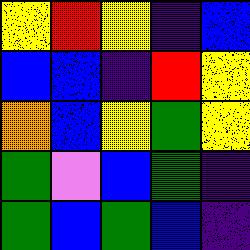[["yellow", "red", "yellow", "indigo", "blue"], ["blue", "blue", "indigo", "red", "yellow"], ["orange", "blue", "yellow", "green", "yellow"], ["green", "violet", "blue", "green", "indigo"], ["green", "blue", "green", "blue", "indigo"]]